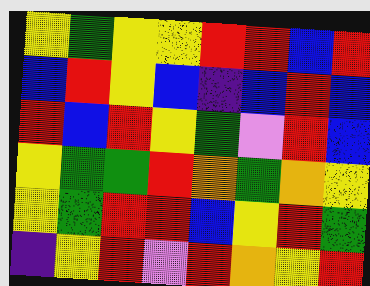[["yellow", "green", "yellow", "yellow", "red", "red", "blue", "red"], ["blue", "red", "yellow", "blue", "indigo", "blue", "red", "blue"], ["red", "blue", "red", "yellow", "green", "violet", "red", "blue"], ["yellow", "green", "green", "red", "orange", "green", "orange", "yellow"], ["yellow", "green", "red", "red", "blue", "yellow", "red", "green"], ["indigo", "yellow", "red", "violet", "red", "orange", "yellow", "red"]]